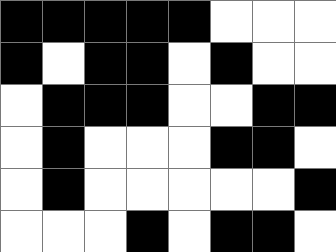[["black", "black", "black", "black", "black", "white", "white", "white"], ["black", "white", "black", "black", "white", "black", "white", "white"], ["white", "black", "black", "black", "white", "white", "black", "black"], ["white", "black", "white", "white", "white", "black", "black", "white"], ["white", "black", "white", "white", "white", "white", "white", "black"], ["white", "white", "white", "black", "white", "black", "black", "white"]]